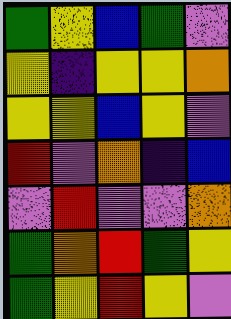[["green", "yellow", "blue", "green", "violet"], ["yellow", "indigo", "yellow", "yellow", "orange"], ["yellow", "yellow", "blue", "yellow", "violet"], ["red", "violet", "orange", "indigo", "blue"], ["violet", "red", "violet", "violet", "orange"], ["green", "orange", "red", "green", "yellow"], ["green", "yellow", "red", "yellow", "violet"]]